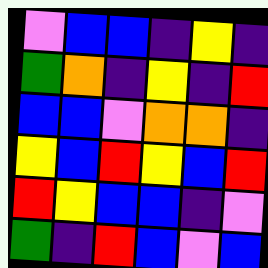[["violet", "blue", "blue", "indigo", "yellow", "indigo"], ["green", "orange", "indigo", "yellow", "indigo", "red"], ["blue", "blue", "violet", "orange", "orange", "indigo"], ["yellow", "blue", "red", "yellow", "blue", "red"], ["red", "yellow", "blue", "blue", "indigo", "violet"], ["green", "indigo", "red", "blue", "violet", "blue"]]